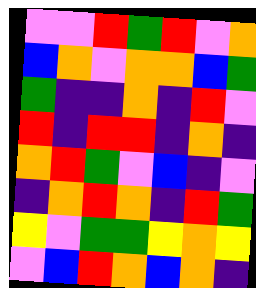[["violet", "violet", "red", "green", "red", "violet", "orange"], ["blue", "orange", "violet", "orange", "orange", "blue", "green"], ["green", "indigo", "indigo", "orange", "indigo", "red", "violet"], ["red", "indigo", "red", "red", "indigo", "orange", "indigo"], ["orange", "red", "green", "violet", "blue", "indigo", "violet"], ["indigo", "orange", "red", "orange", "indigo", "red", "green"], ["yellow", "violet", "green", "green", "yellow", "orange", "yellow"], ["violet", "blue", "red", "orange", "blue", "orange", "indigo"]]